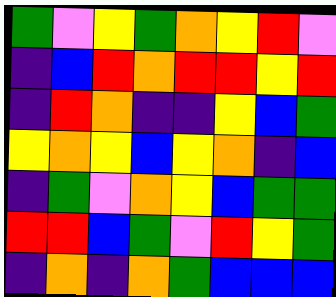[["green", "violet", "yellow", "green", "orange", "yellow", "red", "violet"], ["indigo", "blue", "red", "orange", "red", "red", "yellow", "red"], ["indigo", "red", "orange", "indigo", "indigo", "yellow", "blue", "green"], ["yellow", "orange", "yellow", "blue", "yellow", "orange", "indigo", "blue"], ["indigo", "green", "violet", "orange", "yellow", "blue", "green", "green"], ["red", "red", "blue", "green", "violet", "red", "yellow", "green"], ["indigo", "orange", "indigo", "orange", "green", "blue", "blue", "blue"]]